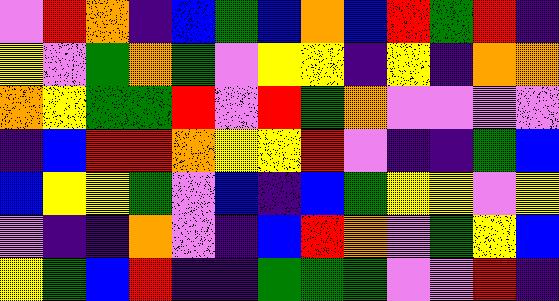[["violet", "red", "orange", "indigo", "blue", "green", "blue", "orange", "blue", "red", "green", "red", "indigo"], ["yellow", "violet", "green", "orange", "green", "violet", "yellow", "yellow", "indigo", "yellow", "indigo", "orange", "orange"], ["orange", "yellow", "green", "green", "red", "violet", "red", "green", "orange", "violet", "violet", "violet", "violet"], ["indigo", "blue", "red", "red", "orange", "yellow", "yellow", "red", "violet", "indigo", "indigo", "green", "blue"], ["blue", "yellow", "yellow", "green", "violet", "blue", "indigo", "blue", "green", "yellow", "yellow", "violet", "yellow"], ["violet", "indigo", "indigo", "orange", "violet", "indigo", "blue", "red", "orange", "violet", "green", "yellow", "blue"], ["yellow", "green", "blue", "red", "indigo", "indigo", "green", "green", "green", "violet", "violet", "red", "indigo"]]